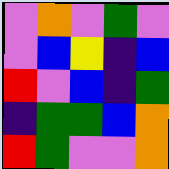[["violet", "orange", "violet", "green", "violet"], ["violet", "blue", "yellow", "indigo", "blue"], ["red", "violet", "blue", "indigo", "green"], ["indigo", "green", "green", "blue", "orange"], ["red", "green", "violet", "violet", "orange"]]